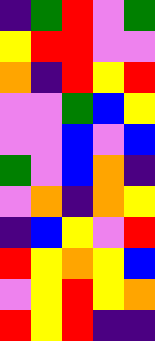[["indigo", "green", "red", "violet", "green"], ["yellow", "red", "red", "violet", "violet"], ["orange", "indigo", "red", "yellow", "red"], ["violet", "violet", "green", "blue", "yellow"], ["violet", "violet", "blue", "violet", "blue"], ["green", "violet", "blue", "orange", "indigo"], ["violet", "orange", "indigo", "orange", "yellow"], ["indigo", "blue", "yellow", "violet", "red"], ["red", "yellow", "orange", "yellow", "blue"], ["violet", "yellow", "red", "yellow", "orange"], ["red", "yellow", "red", "indigo", "indigo"]]